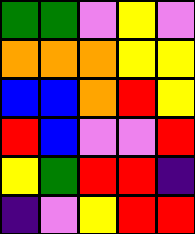[["green", "green", "violet", "yellow", "violet"], ["orange", "orange", "orange", "yellow", "yellow"], ["blue", "blue", "orange", "red", "yellow"], ["red", "blue", "violet", "violet", "red"], ["yellow", "green", "red", "red", "indigo"], ["indigo", "violet", "yellow", "red", "red"]]